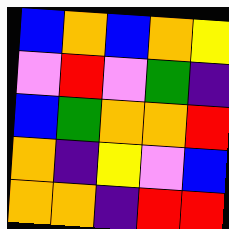[["blue", "orange", "blue", "orange", "yellow"], ["violet", "red", "violet", "green", "indigo"], ["blue", "green", "orange", "orange", "red"], ["orange", "indigo", "yellow", "violet", "blue"], ["orange", "orange", "indigo", "red", "red"]]